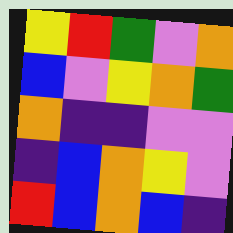[["yellow", "red", "green", "violet", "orange"], ["blue", "violet", "yellow", "orange", "green"], ["orange", "indigo", "indigo", "violet", "violet"], ["indigo", "blue", "orange", "yellow", "violet"], ["red", "blue", "orange", "blue", "indigo"]]